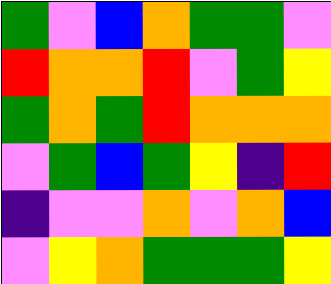[["green", "violet", "blue", "orange", "green", "green", "violet"], ["red", "orange", "orange", "red", "violet", "green", "yellow"], ["green", "orange", "green", "red", "orange", "orange", "orange"], ["violet", "green", "blue", "green", "yellow", "indigo", "red"], ["indigo", "violet", "violet", "orange", "violet", "orange", "blue"], ["violet", "yellow", "orange", "green", "green", "green", "yellow"]]